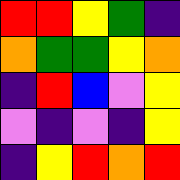[["red", "red", "yellow", "green", "indigo"], ["orange", "green", "green", "yellow", "orange"], ["indigo", "red", "blue", "violet", "yellow"], ["violet", "indigo", "violet", "indigo", "yellow"], ["indigo", "yellow", "red", "orange", "red"]]